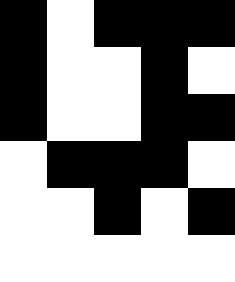[["black", "white", "black", "black", "black"], ["black", "white", "white", "black", "white"], ["black", "white", "white", "black", "black"], ["white", "black", "black", "black", "white"], ["white", "white", "black", "white", "black"], ["white", "white", "white", "white", "white"]]